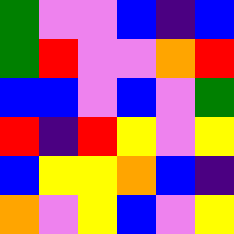[["green", "violet", "violet", "blue", "indigo", "blue"], ["green", "red", "violet", "violet", "orange", "red"], ["blue", "blue", "violet", "blue", "violet", "green"], ["red", "indigo", "red", "yellow", "violet", "yellow"], ["blue", "yellow", "yellow", "orange", "blue", "indigo"], ["orange", "violet", "yellow", "blue", "violet", "yellow"]]